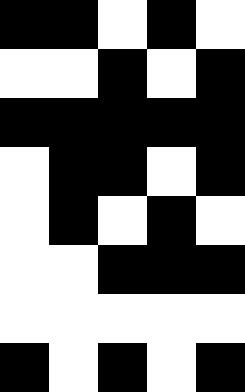[["black", "black", "white", "black", "white"], ["white", "white", "black", "white", "black"], ["black", "black", "black", "black", "black"], ["white", "black", "black", "white", "black"], ["white", "black", "white", "black", "white"], ["white", "white", "black", "black", "black"], ["white", "white", "white", "white", "white"], ["black", "white", "black", "white", "black"]]